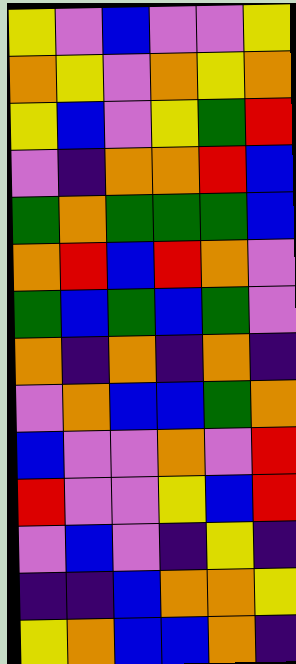[["yellow", "violet", "blue", "violet", "violet", "yellow"], ["orange", "yellow", "violet", "orange", "yellow", "orange"], ["yellow", "blue", "violet", "yellow", "green", "red"], ["violet", "indigo", "orange", "orange", "red", "blue"], ["green", "orange", "green", "green", "green", "blue"], ["orange", "red", "blue", "red", "orange", "violet"], ["green", "blue", "green", "blue", "green", "violet"], ["orange", "indigo", "orange", "indigo", "orange", "indigo"], ["violet", "orange", "blue", "blue", "green", "orange"], ["blue", "violet", "violet", "orange", "violet", "red"], ["red", "violet", "violet", "yellow", "blue", "red"], ["violet", "blue", "violet", "indigo", "yellow", "indigo"], ["indigo", "indigo", "blue", "orange", "orange", "yellow"], ["yellow", "orange", "blue", "blue", "orange", "indigo"]]